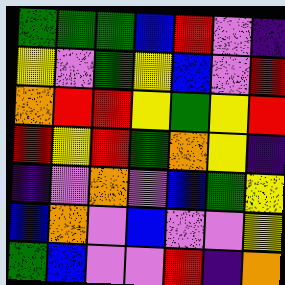[["green", "green", "green", "blue", "red", "violet", "indigo"], ["yellow", "violet", "green", "yellow", "blue", "violet", "red"], ["orange", "red", "red", "yellow", "green", "yellow", "red"], ["red", "yellow", "red", "green", "orange", "yellow", "indigo"], ["indigo", "violet", "orange", "violet", "blue", "green", "yellow"], ["blue", "orange", "violet", "blue", "violet", "violet", "yellow"], ["green", "blue", "violet", "violet", "red", "indigo", "orange"]]